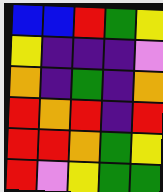[["blue", "blue", "red", "green", "yellow"], ["yellow", "indigo", "indigo", "indigo", "violet"], ["orange", "indigo", "green", "indigo", "orange"], ["red", "orange", "red", "indigo", "red"], ["red", "red", "orange", "green", "yellow"], ["red", "violet", "yellow", "green", "green"]]